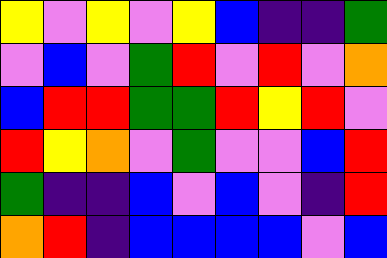[["yellow", "violet", "yellow", "violet", "yellow", "blue", "indigo", "indigo", "green"], ["violet", "blue", "violet", "green", "red", "violet", "red", "violet", "orange"], ["blue", "red", "red", "green", "green", "red", "yellow", "red", "violet"], ["red", "yellow", "orange", "violet", "green", "violet", "violet", "blue", "red"], ["green", "indigo", "indigo", "blue", "violet", "blue", "violet", "indigo", "red"], ["orange", "red", "indigo", "blue", "blue", "blue", "blue", "violet", "blue"]]